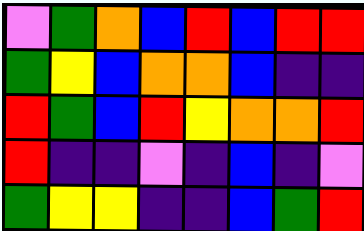[["violet", "green", "orange", "blue", "red", "blue", "red", "red"], ["green", "yellow", "blue", "orange", "orange", "blue", "indigo", "indigo"], ["red", "green", "blue", "red", "yellow", "orange", "orange", "red"], ["red", "indigo", "indigo", "violet", "indigo", "blue", "indigo", "violet"], ["green", "yellow", "yellow", "indigo", "indigo", "blue", "green", "red"]]